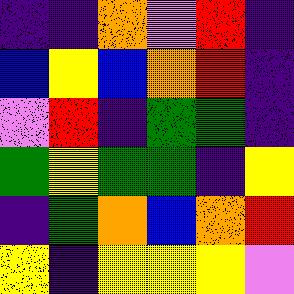[["indigo", "indigo", "orange", "violet", "red", "indigo"], ["blue", "yellow", "blue", "orange", "red", "indigo"], ["violet", "red", "indigo", "green", "green", "indigo"], ["green", "yellow", "green", "green", "indigo", "yellow"], ["indigo", "green", "orange", "blue", "orange", "red"], ["yellow", "indigo", "yellow", "yellow", "yellow", "violet"]]